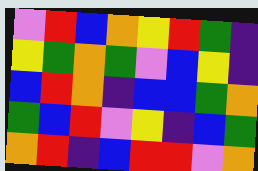[["violet", "red", "blue", "orange", "yellow", "red", "green", "indigo"], ["yellow", "green", "orange", "green", "violet", "blue", "yellow", "indigo"], ["blue", "red", "orange", "indigo", "blue", "blue", "green", "orange"], ["green", "blue", "red", "violet", "yellow", "indigo", "blue", "green"], ["orange", "red", "indigo", "blue", "red", "red", "violet", "orange"]]